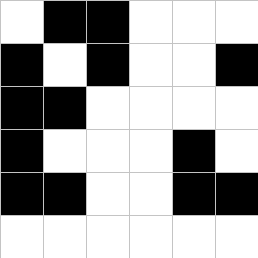[["white", "black", "black", "white", "white", "white"], ["black", "white", "black", "white", "white", "black"], ["black", "black", "white", "white", "white", "white"], ["black", "white", "white", "white", "black", "white"], ["black", "black", "white", "white", "black", "black"], ["white", "white", "white", "white", "white", "white"]]